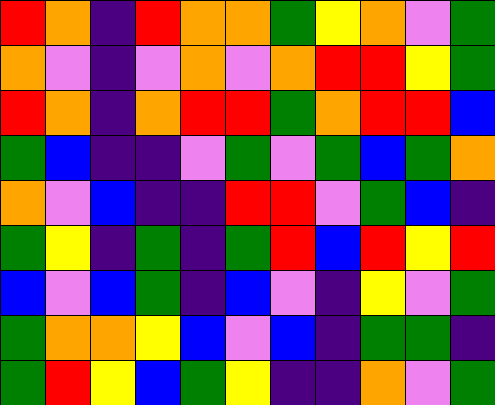[["red", "orange", "indigo", "red", "orange", "orange", "green", "yellow", "orange", "violet", "green"], ["orange", "violet", "indigo", "violet", "orange", "violet", "orange", "red", "red", "yellow", "green"], ["red", "orange", "indigo", "orange", "red", "red", "green", "orange", "red", "red", "blue"], ["green", "blue", "indigo", "indigo", "violet", "green", "violet", "green", "blue", "green", "orange"], ["orange", "violet", "blue", "indigo", "indigo", "red", "red", "violet", "green", "blue", "indigo"], ["green", "yellow", "indigo", "green", "indigo", "green", "red", "blue", "red", "yellow", "red"], ["blue", "violet", "blue", "green", "indigo", "blue", "violet", "indigo", "yellow", "violet", "green"], ["green", "orange", "orange", "yellow", "blue", "violet", "blue", "indigo", "green", "green", "indigo"], ["green", "red", "yellow", "blue", "green", "yellow", "indigo", "indigo", "orange", "violet", "green"]]